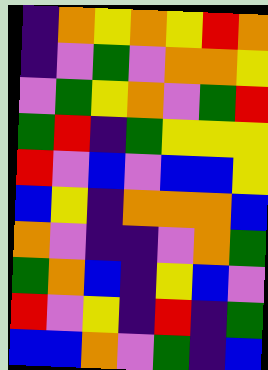[["indigo", "orange", "yellow", "orange", "yellow", "red", "orange"], ["indigo", "violet", "green", "violet", "orange", "orange", "yellow"], ["violet", "green", "yellow", "orange", "violet", "green", "red"], ["green", "red", "indigo", "green", "yellow", "yellow", "yellow"], ["red", "violet", "blue", "violet", "blue", "blue", "yellow"], ["blue", "yellow", "indigo", "orange", "orange", "orange", "blue"], ["orange", "violet", "indigo", "indigo", "violet", "orange", "green"], ["green", "orange", "blue", "indigo", "yellow", "blue", "violet"], ["red", "violet", "yellow", "indigo", "red", "indigo", "green"], ["blue", "blue", "orange", "violet", "green", "indigo", "blue"]]